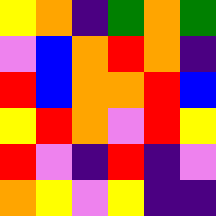[["yellow", "orange", "indigo", "green", "orange", "green"], ["violet", "blue", "orange", "red", "orange", "indigo"], ["red", "blue", "orange", "orange", "red", "blue"], ["yellow", "red", "orange", "violet", "red", "yellow"], ["red", "violet", "indigo", "red", "indigo", "violet"], ["orange", "yellow", "violet", "yellow", "indigo", "indigo"]]